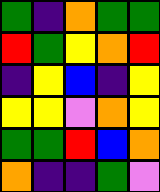[["green", "indigo", "orange", "green", "green"], ["red", "green", "yellow", "orange", "red"], ["indigo", "yellow", "blue", "indigo", "yellow"], ["yellow", "yellow", "violet", "orange", "yellow"], ["green", "green", "red", "blue", "orange"], ["orange", "indigo", "indigo", "green", "violet"]]